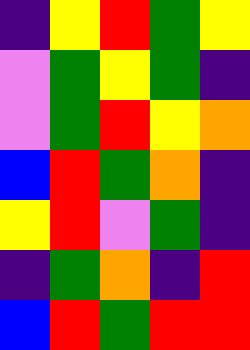[["indigo", "yellow", "red", "green", "yellow"], ["violet", "green", "yellow", "green", "indigo"], ["violet", "green", "red", "yellow", "orange"], ["blue", "red", "green", "orange", "indigo"], ["yellow", "red", "violet", "green", "indigo"], ["indigo", "green", "orange", "indigo", "red"], ["blue", "red", "green", "red", "red"]]